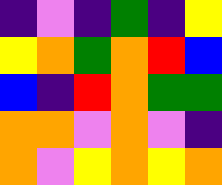[["indigo", "violet", "indigo", "green", "indigo", "yellow"], ["yellow", "orange", "green", "orange", "red", "blue"], ["blue", "indigo", "red", "orange", "green", "green"], ["orange", "orange", "violet", "orange", "violet", "indigo"], ["orange", "violet", "yellow", "orange", "yellow", "orange"]]